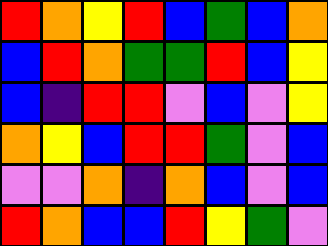[["red", "orange", "yellow", "red", "blue", "green", "blue", "orange"], ["blue", "red", "orange", "green", "green", "red", "blue", "yellow"], ["blue", "indigo", "red", "red", "violet", "blue", "violet", "yellow"], ["orange", "yellow", "blue", "red", "red", "green", "violet", "blue"], ["violet", "violet", "orange", "indigo", "orange", "blue", "violet", "blue"], ["red", "orange", "blue", "blue", "red", "yellow", "green", "violet"]]